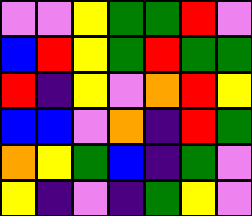[["violet", "violet", "yellow", "green", "green", "red", "violet"], ["blue", "red", "yellow", "green", "red", "green", "green"], ["red", "indigo", "yellow", "violet", "orange", "red", "yellow"], ["blue", "blue", "violet", "orange", "indigo", "red", "green"], ["orange", "yellow", "green", "blue", "indigo", "green", "violet"], ["yellow", "indigo", "violet", "indigo", "green", "yellow", "violet"]]